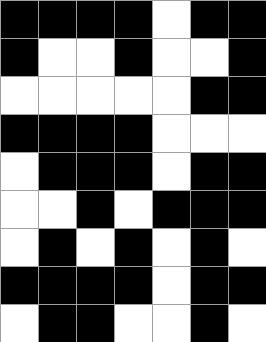[["black", "black", "black", "black", "white", "black", "black"], ["black", "white", "white", "black", "white", "white", "black"], ["white", "white", "white", "white", "white", "black", "black"], ["black", "black", "black", "black", "white", "white", "white"], ["white", "black", "black", "black", "white", "black", "black"], ["white", "white", "black", "white", "black", "black", "black"], ["white", "black", "white", "black", "white", "black", "white"], ["black", "black", "black", "black", "white", "black", "black"], ["white", "black", "black", "white", "white", "black", "white"]]